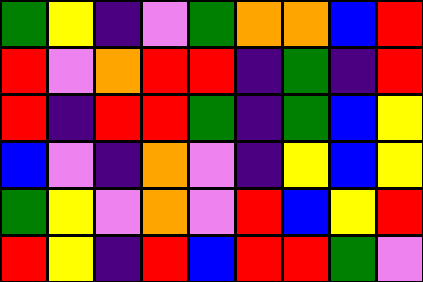[["green", "yellow", "indigo", "violet", "green", "orange", "orange", "blue", "red"], ["red", "violet", "orange", "red", "red", "indigo", "green", "indigo", "red"], ["red", "indigo", "red", "red", "green", "indigo", "green", "blue", "yellow"], ["blue", "violet", "indigo", "orange", "violet", "indigo", "yellow", "blue", "yellow"], ["green", "yellow", "violet", "orange", "violet", "red", "blue", "yellow", "red"], ["red", "yellow", "indigo", "red", "blue", "red", "red", "green", "violet"]]